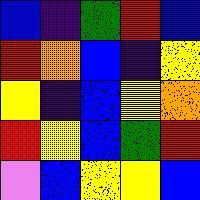[["blue", "indigo", "green", "red", "blue"], ["red", "orange", "blue", "indigo", "yellow"], ["yellow", "indigo", "blue", "yellow", "orange"], ["red", "yellow", "blue", "green", "red"], ["violet", "blue", "yellow", "yellow", "blue"]]